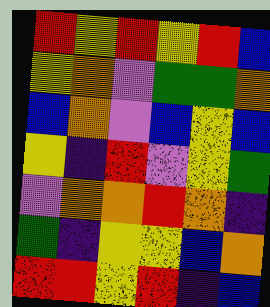[["red", "yellow", "red", "yellow", "red", "blue"], ["yellow", "orange", "violet", "green", "green", "orange"], ["blue", "orange", "violet", "blue", "yellow", "blue"], ["yellow", "indigo", "red", "violet", "yellow", "green"], ["violet", "orange", "orange", "red", "orange", "indigo"], ["green", "indigo", "yellow", "yellow", "blue", "orange"], ["red", "red", "yellow", "red", "indigo", "blue"]]